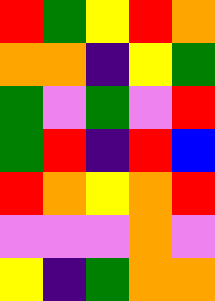[["red", "green", "yellow", "red", "orange"], ["orange", "orange", "indigo", "yellow", "green"], ["green", "violet", "green", "violet", "red"], ["green", "red", "indigo", "red", "blue"], ["red", "orange", "yellow", "orange", "red"], ["violet", "violet", "violet", "orange", "violet"], ["yellow", "indigo", "green", "orange", "orange"]]